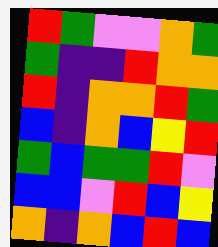[["red", "green", "violet", "violet", "orange", "green"], ["green", "indigo", "indigo", "red", "orange", "orange"], ["red", "indigo", "orange", "orange", "red", "green"], ["blue", "indigo", "orange", "blue", "yellow", "red"], ["green", "blue", "green", "green", "red", "violet"], ["blue", "blue", "violet", "red", "blue", "yellow"], ["orange", "indigo", "orange", "blue", "red", "blue"]]